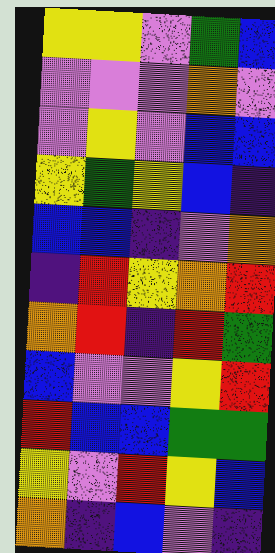[["yellow", "yellow", "violet", "green", "blue"], ["violet", "violet", "violet", "orange", "violet"], ["violet", "yellow", "violet", "blue", "blue"], ["yellow", "green", "yellow", "blue", "indigo"], ["blue", "blue", "indigo", "violet", "orange"], ["indigo", "red", "yellow", "orange", "red"], ["orange", "red", "indigo", "red", "green"], ["blue", "violet", "violet", "yellow", "red"], ["red", "blue", "blue", "green", "green"], ["yellow", "violet", "red", "yellow", "blue"], ["orange", "indigo", "blue", "violet", "indigo"]]